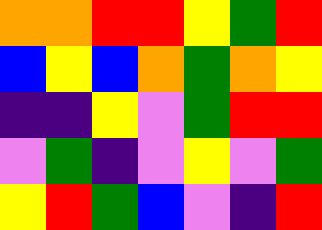[["orange", "orange", "red", "red", "yellow", "green", "red"], ["blue", "yellow", "blue", "orange", "green", "orange", "yellow"], ["indigo", "indigo", "yellow", "violet", "green", "red", "red"], ["violet", "green", "indigo", "violet", "yellow", "violet", "green"], ["yellow", "red", "green", "blue", "violet", "indigo", "red"]]